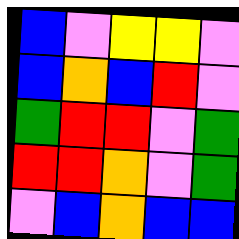[["blue", "violet", "yellow", "yellow", "violet"], ["blue", "orange", "blue", "red", "violet"], ["green", "red", "red", "violet", "green"], ["red", "red", "orange", "violet", "green"], ["violet", "blue", "orange", "blue", "blue"]]